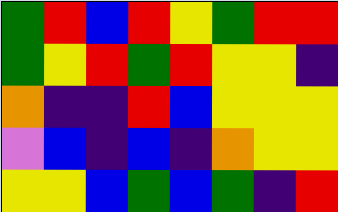[["green", "red", "blue", "red", "yellow", "green", "red", "red"], ["green", "yellow", "red", "green", "red", "yellow", "yellow", "indigo"], ["orange", "indigo", "indigo", "red", "blue", "yellow", "yellow", "yellow"], ["violet", "blue", "indigo", "blue", "indigo", "orange", "yellow", "yellow"], ["yellow", "yellow", "blue", "green", "blue", "green", "indigo", "red"]]